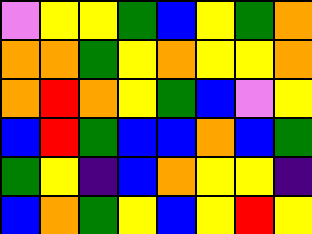[["violet", "yellow", "yellow", "green", "blue", "yellow", "green", "orange"], ["orange", "orange", "green", "yellow", "orange", "yellow", "yellow", "orange"], ["orange", "red", "orange", "yellow", "green", "blue", "violet", "yellow"], ["blue", "red", "green", "blue", "blue", "orange", "blue", "green"], ["green", "yellow", "indigo", "blue", "orange", "yellow", "yellow", "indigo"], ["blue", "orange", "green", "yellow", "blue", "yellow", "red", "yellow"]]